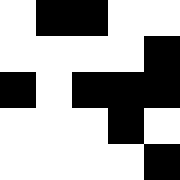[["white", "black", "black", "white", "white"], ["white", "white", "white", "white", "black"], ["black", "white", "black", "black", "black"], ["white", "white", "white", "black", "white"], ["white", "white", "white", "white", "black"]]